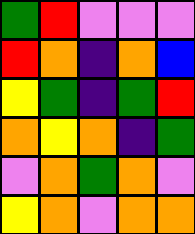[["green", "red", "violet", "violet", "violet"], ["red", "orange", "indigo", "orange", "blue"], ["yellow", "green", "indigo", "green", "red"], ["orange", "yellow", "orange", "indigo", "green"], ["violet", "orange", "green", "orange", "violet"], ["yellow", "orange", "violet", "orange", "orange"]]